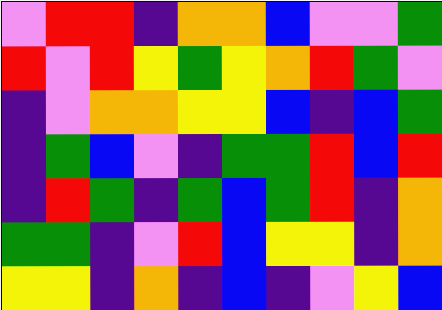[["violet", "red", "red", "indigo", "orange", "orange", "blue", "violet", "violet", "green"], ["red", "violet", "red", "yellow", "green", "yellow", "orange", "red", "green", "violet"], ["indigo", "violet", "orange", "orange", "yellow", "yellow", "blue", "indigo", "blue", "green"], ["indigo", "green", "blue", "violet", "indigo", "green", "green", "red", "blue", "red"], ["indigo", "red", "green", "indigo", "green", "blue", "green", "red", "indigo", "orange"], ["green", "green", "indigo", "violet", "red", "blue", "yellow", "yellow", "indigo", "orange"], ["yellow", "yellow", "indigo", "orange", "indigo", "blue", "indigo", "violet", "yellow", "blue"]]